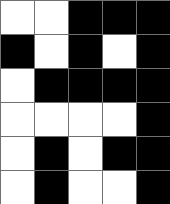[["white", "white", "black", "black", "black"], ["black", "white", "black", "white", "black"], ["white", "black", "black", "black", "black"], ["white", "white", "white", "white", "black"], ["white", "black", "white", "black", "black"], ["white", "black", "white", "white", "black"]]